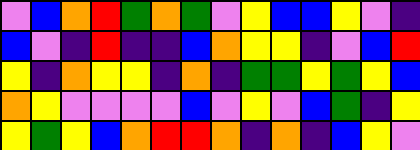[["violet", "blue", "orange", "red", "green", "orange", "green", "violet", "yellow", "blue", "blue", "yellow", "violet", "indigo"], ["blue", "violet", "indigo", "red", "indigo", "indigo", "blue", "orange", "yellow", "yellow", "indigo", "violet", "blue", "red"], ["yellow", "indigo", "orange", "yellow", "yellow", "indigo", "orange", "indigo", "green", "green", "yellow", "green", "yellow", "blue"], ["orange", "yellow", "violet", "violet", "violet", "violet", "blue", "violet", "yellow", "violet", "blue", "green", "indigo", "yellow"], ["yellow", "green", "yellow", "blue", "orange", "red", "red", "orange", "indigo", "orange", "indigo", "blue", "yellow", "violet"]]